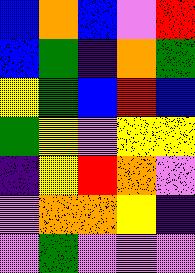[["blue", "orange", "blue", "violet", "red"], ["blue", "green", "indigo", "orange", "green"], ["yellow", "green", "blue", "red", "blue"], ["green", "yellow", "violet", "yellow", "yellow"], ["indigo", "yellow", "red", "orange", "violet"], ["violet", "orange", "orange", "yellow", "indigo"], ["violet", "green", "violet", "violet", "violet"]]